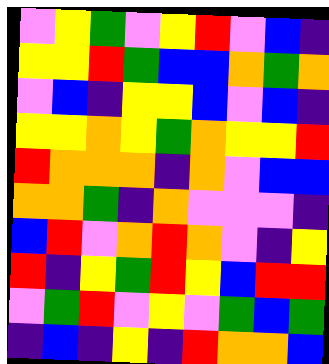[["violet", "yellow", "green", "violet", "yellow", "red", "violet", "blue", "indigo"], ["yellow", "yellow", "red", "green", "blue", "blue", "orange", "green", "orange"], ["violet", "blue", "indigo", "yellow", "yellow", "blue", "violet", "blue", "indigo"], ["yellow", "yellow", "orange", "yellow", "green", "orange", "yellow", "yellow", "red"], ["red", "orange", "orange", "orange", "indigo", "orange", "violet", "blue", "blue"], ["orange", "orange", "green", "indigo", "orange", "violet", "violet", "violet", "indigo"], ["blue", "red", "violet", "orange", "red", "orange", "violet", "indigo", "yellow"], ["red", "indigo", "yellow", "green", "red", "yellow", "blue", "red", "red"], ["violet", "green", "red", "violet", "yellow", "violet", "green", "blue", "green"], ["indigo", "blue", "indigo", "yellow", "indigo", "red", "orange", "orange", "blue"]]